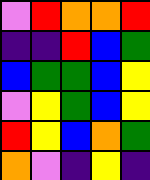[["violet", "red", "orange", "orange", "red"], ["indigo", "indigo", "red", "blue", "green"], ["blue", "green", "green", "blue", "yellow"], ["violet", "yellow", "green", "blue", "yellow"], ["red", "yellow", "blue", "orange", "green"], ["orange", "violet", "indigo", "yellow", "indigo"]]